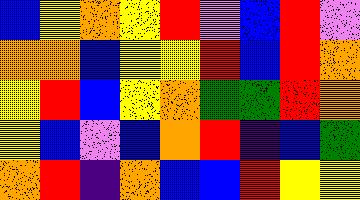[["blue", "yellow", "orange", "yellow", "red", "violet", "blue", "red", "violet"], ["orange", "orange", "blue", "yellow", "yellow", "red", "blue", "red", "orange"], ["yellow", "red", "blue", "yellow", "orange", "green", "green", "red", "orange"], ["yellow", "blue", "violet", "blue", "orange", "red", "indigo", "blue", "green"], ["orange", "red", "indigo", "orange", "blue", "blue", "red", "yellow", "yellow"]]